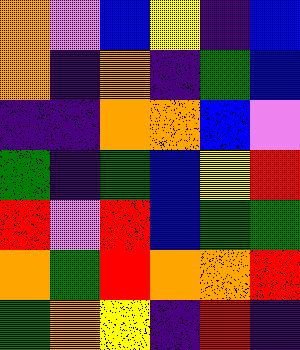[["orange", "violet", "blue", "yellow", "indigo", "blue"], ["orange", "indigo", "orange", "indigo", "green", "blue"], ["indigo", "indigo", "orange", "orange", "blue", "violet"], ["green", "indigo", "green", "blue", "yellow", "red"], ["red", "violet", "red", "blue", "green", "green"], ["orange", "green", "red", "orange", "orange", "red"], ["green", "orange", "yellow", "indigo", "red", "indigo"]]